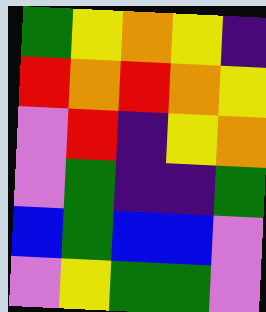[["green", "yellow", "orange", "yellow", "indigo"], ["red", "orange", "red", "orange", "yellow"], ["violet", "red", "indigo", "yellow", "orange"], ["violet", "green", "indigo", "indigo", "green"], ["blue", "green", "blue", "blue", "violet"], ["violet", "yellow", "green", "green", "violet"]]